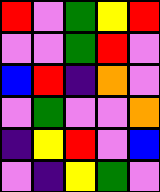[["red", "violet", "green", "yellow", "red"], ["violet", "violet", "green", "red", "violet"], ["blue", "red", "indigo", "orange", "violet"], ["violet", "green", "violet", "violet", "orange"], ["indigo", "yellow", "red", "violet", "blue"], ["violet", "indigo", "yellow", "green", "violet"]]